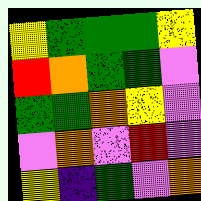[["yellow", "green", "green", "green", "yellow"], ["red", "orange", "green", "green", "violet"], ["green", "green", "orange", "yellow", "violet"], ["violet", "orange", "violet", "red", "violet"], ["yellow", "indigo", "green", "violet", "orange"]]